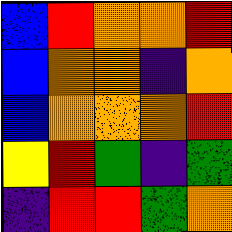[["blue", "red", "orange", "orange", "red"], ["blue", "orange", "orange", "indigo", "orange"], ["blue", "orange", "orange", "orange", "red"], ["yellow", "red", "green", "indigo", "green"], ["indigo", "red", "red", "green", "orange"]]